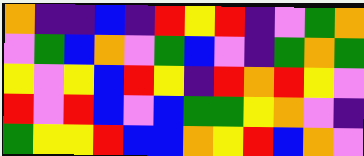[["orange", "indigo", "indigo", "blue", "indigo", "red", "yellow", "red", "indigo", "violet", "green", "orange"], ["violet", "green", "blue", "orange", "violet", "green", "blue", "violet", "indigo", "green", "orange", "green"], ["yellow", "violet", "yellow", "blue", "red", "yellow", "indigo", "red", "orange", "red", "yellow", "violet"], ["red", "violet", "red", "blue", "violet", "blue", "green", "green", "yellow", "orange", "violet", "indigo"], ["green", "yellow", "yellow", "red", "blue", "blue", "orange", "yellow", "red", "blue", "orange", "violet"]]